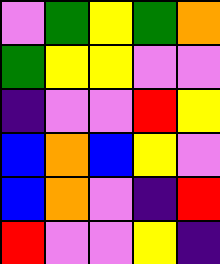[["violet", "green", "yellow", "green", "orange"], ["green", "yellow", "yellow", "violet", "violet"], ["indigo", "violet", "violet", "red", "yellow"], ["blue", "orange", "blue", "yellow", "violet"], ["blue", "orange", "violet", "indigo", "red"], ["red", "violet", "violet", "yellow", "indigo"]]